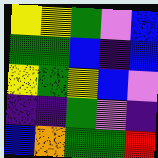[["yellow", "yellow", "green", "violet", "blue"], ["green", "green", "blue", "indigo", "blue"], ["yellow", "green", "yellow", "blue", "violet"], ["indigo", "indigo", "green", "violet", "indigo"], ["blue", "orange", "green", "green", "red"]]